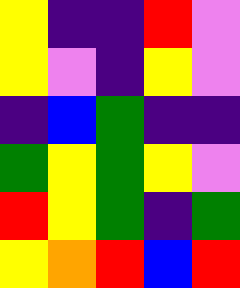[["yellow", "indigo", "indigo", "red", "violet"], ["yellow", "violet", "indigo", "yellow", "violet"], ["indigo", "blue", "green", "indigo", "indigo"], ["green", "yellow", "green", "yellow", "violet"], ["red", "yellow", "green", "indigo", "green"], ["yellow", "orange", "red", "blue", "red"]]